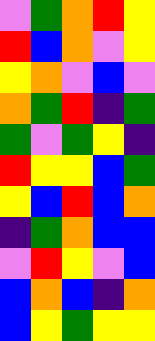[["violet", "green", "orange", "red", "yellow"], ["red", "blue", "orange", "violet", "yellow"], ["yellow", "orange", "violet", "blue", "violet"], ["orange", "green", "red", "indigo", "green"], ["green", "violet", "green", "yellow", "indigo"], ["red", "yellow", "yellow", "blue", "green"], ["yellow", "blue", "red", "blue", "orange"], ["indigo", "green", "orange", "blue", "blue"], ["violet", "red", "yellow", "violet", "blue"], ["blue", "orange", "blue", "indigo", "orange"], ["blue", "yellow", "green", "yellow", "yellow"]]